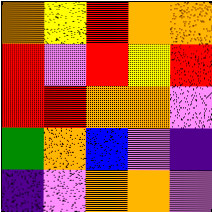[["orange", "yellow", "red", "orange", "orange"], ["red", "violet", "red", "yellow", "red"], ["red", "red", "orange", "orange", "violet"], ["green", "orange", "blue", "violet", "indigo"], ["indigo", "violet", "orange", "orange", "violet"]]